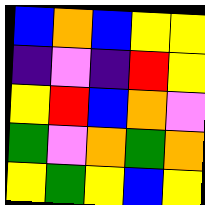[["blue", "orange", "blue", "yellow", "yellow"], ["indigo", "violet", "indigo", "red", "yellow"], ["yellow", "red", "blue", "orange", "violet"], ["green", "violet", "orange", "green", "orange"], ["yellow", "green", "yellow", "blue", "yellow"]]